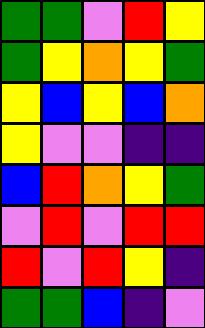[["green", "green", "violet", "red", "yellow"], ["green", "yellow", "orange", "yellow", "green"], ["yellow", "blue", "yellow", "blue", "orange"], ["yellow", "violet", "violet", "indigo", "indigo"], ["blue", "red", "orange", "yellow", "green"], ["violet", "red", "violet", "red", "red"], ["red", "violet", "red", "yellow", "indigo"], ["green", "green", "blue", "indigo", "violet"]]